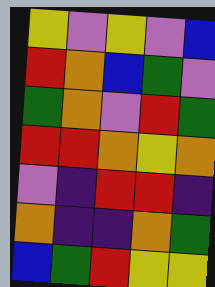[["yellow", "violet", "yellow", "violet", "blue"], ["red", "orange", "blue", "green", "violet"], ["green", "orange", "violet", "red", "green"], ["red", "red", "orange", "yellow", "orange"], ["violet", "indigo", "red", "red", "indigo"], ["orange", "indigo", "indigo", "orange", "green"], ["blue", "green", "red", "yellow", "yellow"]]